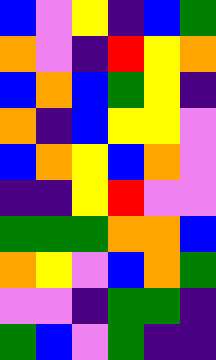[["blue", "violet", "yellow", "indigo", "blue", "green"], ["orange", "violet", "indigo", "red", "yellow", "orange"], ["blue", "orange", "blue", "green", "yellow", "indigo"], ["orange", "indigo", "blue", "yellow", "yellow", "violet"], ["blue", "orange", "yellow", "blue", "orange", "violet"], ["indigo", "indigo", "yellow", "red", "violet", "violet"], ["green", "green", "green", "orange", "orange", "blue"], ["orange", "yellow", "violet", "blue", "orange", "green"], ["violet", "violet", "indigo", "green", "green", "indigo"], ["green", "blue", "violet", "green", "indigo", "indigo"]]